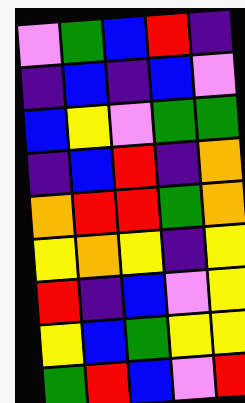[["violet", "green", "blue", "red", "indigo"], ["indigo", "blue", "indigo", "blue", "violet"], ["blue", "yellow", "violet", "green", "green"], ["indigo", "blue", "red", "indigo", "orange"], ["orange", "red", "red", "green", "orange"], ["yellow", "orange", "yellow", "indigo", "yellow"], ["red", "indigo", "blue", "violet", "yellow"], ["yellow", "blue", "green", "yellow", "yellow"], ["green", "red", "blue", "violet", "red"]]